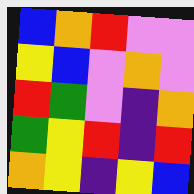[["blue", "orange", "red", "violet", "violet"], ["yellow", "blue", "violet", "orange", "violet"], ["red", "green", "violet", "indigo", "orange"], ["green", "yellow", "red", "indigo", "red"], ["orange", "yellow", "indigo", "yellow", "blue"]]